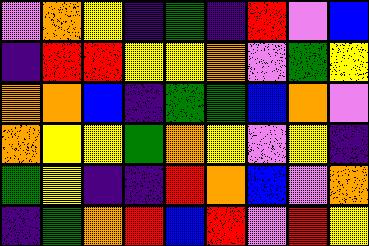[["violet", "orange", "yellow", "indigo", "green", "indigo", "red", "violet", "blue"], ["indigo", "red", "red", "yellow", "yellow", "orange", "violet", "green", "yellow"], ["orange", "orange", "blue", "indigo", "green", "green", "blue", "orange", "violet"], ["orange", "yellow", "yellow", "green", "orange", "yellow", "violet", "yellow", "indigo"], ["green", "yellow", "indigo", "indigo", "red", "orange", "blue", "violet", "orange"], ["indigo", "green", "orange", "red", "blue", "red", "violet", "red", "yellow"]]